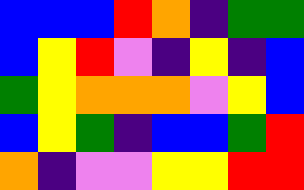[["blue", "blue", "blue", "red", "orange", "indigo", "green", "green"], ["blue", "yellow", "red", "violet", "indigo", "yellow", "indigo", "blue"], ["green", "yellow", "orange", "orange", "orange", "violet", "yellow", "blue"], ["blue", "yellow", "green", "indigo", "blue", "blue", "green", "red"], ["orange", "indigo", "violet", "violet", "yellow", "yellow", "red", "red"]]